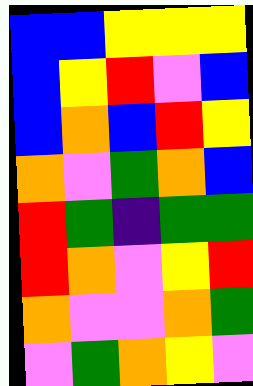[["blue", "blue", "yellow", "yellow", "yellow"], ["blue", "yellow", "red", "violet", "blue"], ["blue", "orange", "blue", "red", "yellow"], ["orange", "violet", "green", "orange", "blue"], ["red", "green", "indigo", "green", "green"], ["red", "orange", "violet", "yellow", "red"], ["orange", "violet", "violet", "orange", "green"], ["violet", "green", "orange", "yellow", "violet"]]